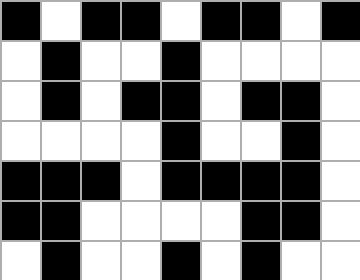[["black", "white", "black", "black", "white", "black", "black", "white", "black"], ["white", "black", "white", "white", "black", "white", "white", "white", "white"], ["white", "black", "white", "black", "black", "white", "black", "black", "white"], ["white", "white", "white", "white", "black", "white", "white", "black", "white"], ["black", "black", "black", "white", "black", "black", "black", "black", "white"], ["black", "black", "white", "white", "white", "white", "black", "black", "white"], ["white", "black", "white", "white", "black", "white", "black", "white", "white"]]